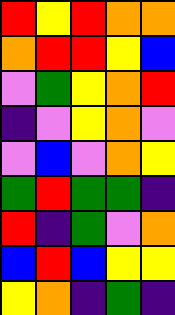[["red", "yellow", "red", "orange", "orange"], ["orange", "red", "red", "yellow", "blue"], ["violet", "green", "yellow", "orange", "red"], ["indigo", "violet", "yellow", "orange", "violet"], ["violet", "blue", "violet", "orange", "yellow"], ["green", "red", "green", "green", "indigo"], ["red", "indigo", "green", "violet", "orange"], ["blue", "red", "blue", "yellow", "yellow"], ["yellow", "orange", "indigo", "green", "indigo"]]